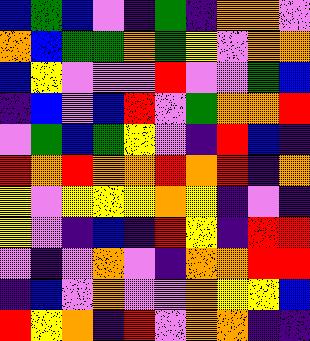[["blue", "green", "blue", "violet", "indigo", "green", "indigo", "orange", "orange", "violet"], ["orange", "blue", "green", "green", "orange", "green", "yellow", "violet", "orange", "orange"], ["blue", "yellow", "violet", "violet", "violet", "red", "violet", "violet", "green", "blue"], ["indigo", "blue", "violet", "blue", "red", "violet", "green", "orange", "orange", "red"], ["violet", "green", "blue", "green", "yellow", "violet", "indigo", "red", "blue", "indigo"], ["red", "orange", "red", "orange", "orange", "red", "orange", "red", "indigo", "orange"], ["yellow", "violet", "yellow", "yellow", "yellow", "orange", "yellow", "indigo", "violet", "indigo"], ["yellow", "violet", "indigo", "blue", "indigo", "red", "yellow", "indigo", "red", "red"], ["violet", "indigo", "violet", "orange", "violet", "indigo", "orange", "orange", "red", "red"], ["indigo", "blue", "violet", "orange", "violet", "violet", "orange", "yellow", "yellow", "blue"], ["red", "yellow", "orange", "indigo", "red", "violet", "orange", "orange", "indigo", "indigo"]]